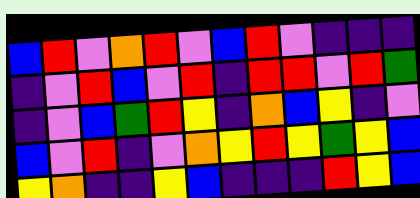[["blue", "red", "violet", "orange", "red", "violet", "blue", "red", "violet", "indigo", "indigo", "indigo"], ["indigo", "violet", "red", "blue", "violet", "red", "indigo", "red", "red", "violet", "red", "green"], ["indigo", "violet", "blue", "green", "red", "yellow", "indigo", "orange", "blue", "yellow", "indigo", "violet"], ["blue", "violet", "red", "indigo", "violet", "orange", "yellow", "red", "yellow", "green", "yellow", "blue"], ["yellow", "orange", "indigo", "indigo", "yellow", "blue", "indigo", "indigo", "indigo", "red", "yellow", "blue"]]